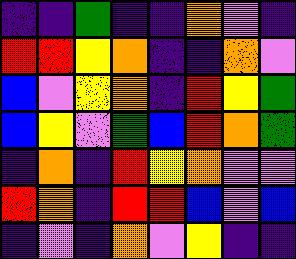[["indigo", "indigo", "green", "indigo", "indigo", "orange", "violet", "indigo"], ["red", "red", "yellow", "orange", "indigo", "indigo", "orange", "violet"], ["blue", "violet", "yellow", "orange", "indigo", "red", "yellow", "green"], ["blue", "yellow", "violet", "green", "blue", "red", "orange", "green"], ["indigo", "orange", "indigo", "red", "yellow", "orange", "violet", "violet"], ["red", "orange", "indigo", "red", "red", "blue", "violet", "blue"], ["indigo", "violet", "indigo", "orange", "violet", "yellow", "indigo", "indigo"]]